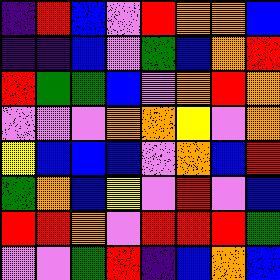[["indigo", "red", "blue", "violet", "red", "orange", "orange", "blue"], ["indigo", "indigo", "blue", "violet", "green", "blue", "orange", "red"], ["red", "green", "green", "blue", "violet", "orange", "red", "orange"], ["violet", "violet", "violet", "orange", "orange", "yellow", "violet", "orange"], ["yellow", "blue", "blue", "blue", "violet", "orange", "blue", "red"], ["green", "orange", "blue", "yellow", "violet", "red", "violet", "blue"], ["red", "red", "orange", "violet", "red", "red", "red", "green"], ["violet", "violet", "green", "red", "indigo", "blue", "orange", "blue"]]